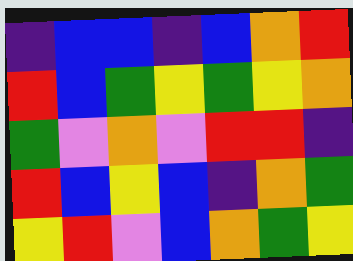[["indigo", "blue", "blue", "indigo", "blue", "orange", "red"], ["red", "blue", "green", "yellow", "green", "yellow", "orange"], ["green", "violet", "orange", "violet", "red", "red", "indigo"], ["red", "blue", "yellow", "blue", "indigo", "orange", "green"], ["yellow", "red", "violet", "blue", "orange", "green", "yellow"]]